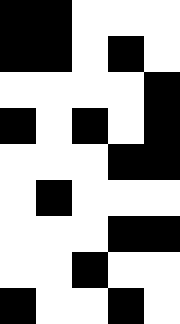[["black", "black", "white", "white", "white"], ["black", "black", "white", "black", "white"], ["white", "white", "white", "white", "black"], ["black", "white", "black", "white", "black"], ["white", "white", "white", "black", "black"], ["white", "black", "white", "white", "white"], ["white", "white", "white", "black", "black"], ["white", "white", "black", "white", "white"], ["black", "white", "white", "black", "white"]]